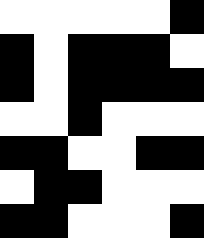[["white", "white", "white", "white", "white", "black"], ["black", "white", "black", "black", "black", "white"], ["black", "white", "black", "black", "black", "black"], ["white", "white", "black", "white", "white", "white"], ["black", "black", "white", "white", "black", "black"], ["white", "black", "black", "white", "white", "white"], ["black", "black", "white", "white", "white", "black"]]